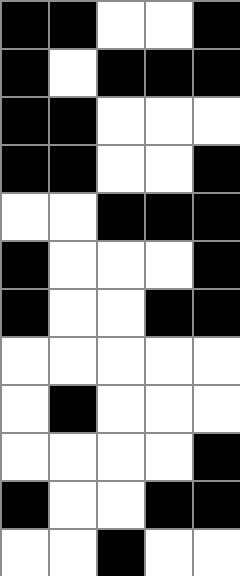[["black", "black", "white", "white", "black"], ["black", "white", "black", "black", "black"], ["black", "black", "white", "white", "white"], ["black", "black", "white", "white", "black"], ["white", "white", "black", "black", "black"], ["black", "white", "white", "white", "black"], ["black", "white", "white", "black", "black"], ["white", "white", "white", "white", "white"], ["white", "black", "white", "white", "white"], ["white", "white", "white", "white", "black"], ["black", "white", "white", "black", "black"], ["white", "white", "black", "white", "white"]]